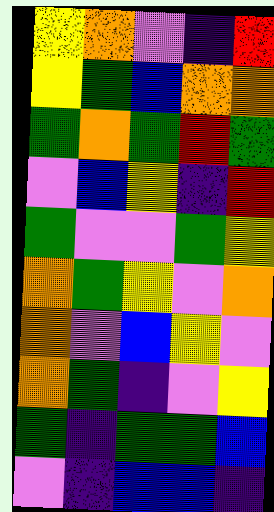[["yellow", "orange", "violet", "indigo", "red"], ["yellow", "green", "blue", "orange", "orange"], ["green", "orange", "green", "red", "green"], ["violet", "blue", "yellow", "indigo", "red"], ["green", "violet", "violet", "green", "yellow"], ["orange", "green", "yellow", "violet", "orange"], ["orange", "violet", "blue", "yellow", "violet"], ["orange", "green", "indigo", "violet", "yellow"], ["green", "indigo", "green", "green", "blue"], ["violet", "indigo", "blue", "blue", "indigo"]]